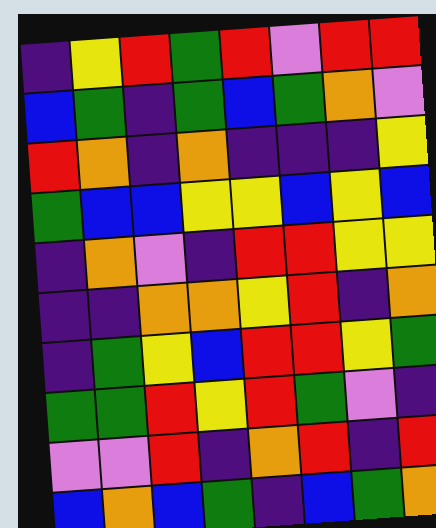[["indigo", "yellow", "red", "green", "red", "violet", "red", "red"], ["blue", "green", "indigo", "green", "blue", "green", "orange", "violet"], ["red", "orange", "indigo", "orange", "indigo", "indigo", "indigo", "yellow"], ["green", "blue", "blue", "yellow", "yellow", "blue", "yellow", "blue"], ["indigo", "orange", "violet", "indigo", "red", "red", "yellow", "yellow"], ["indigo", "indigo", "orange", "orange", "yellow", "red", "indigo", "orange"], ["indigo", "green", "yellow", "blue", "red", "red", "yellow", "green"], ["green", "green", "red", "yellow", "red", "green", "violet", "indigo"], ["violet", "violet", "red", "indigo", "orange", "red", "indigo", "red"], ["blue", "orange", "blue", "green", "indigo", "blue", "green", "orange"]]